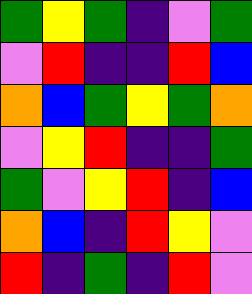[["green", "yellow", "green", "indigo", "violet", "green"], ["violet", "red", "indigo", "indigo", "red", "blue"], ["orange", "blue", "green", "yellow", "green", "orange"], ["violet", "yellow", "red", "indigo", "indigo", "green"], ["green", "violet", "yellow", "red", "indigo", "blue"], ["orange", "blue", "indigo", "red", "yellow", "violet"], ["red", "indigo", "green", "indigo", "red", "violet"]]